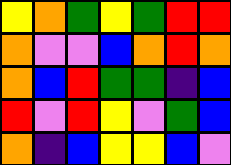[["yellow", "orange", "green", "yellow", "green", "red", "red"], ["orange", "violet", "violet", "blue", "orange", "red", "orange"], ["orange", "blue", "red", "green", "green", "indigo", "blue"], ["red", "violet", "red", "yellow", "violet", "green", "blue"], ["orange", "indigo", "blue", "yellow", "yellow", "blue", "violet"]]